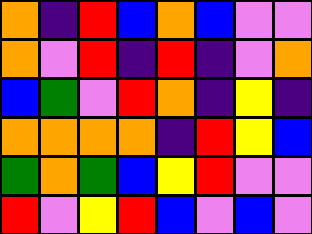[["orange", "indigo", "red", "blue", "orange", "blue", "violet", "violet"], ["orange", "violet", "red", "indigo", "red", "indigo", "violet", "orange"], ["blue", "green", "violet", "red", "orange", "indigo", "yellow", "indigo"], ["orange", "orange", "orange", "orange", "indigo", "red", "yellow", "blue"], ["green", "orange", "green", "blue", "yellow", "red", "violet", "violet"], ["red", "violet", "yellow", "red", "blue", "violet", "blue", "violet"]]